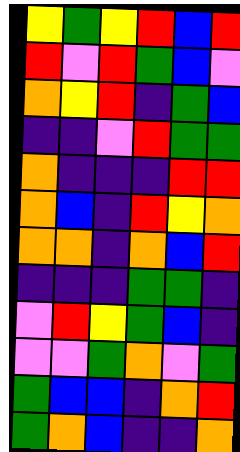[["yellow", "green", "yellow", "red", "blue", "red"], ["red", "violet", "red", "green", "blue", "violet"], ["orange", "yellow", "red", "indigo", "green", "blue"], ["indigo", "indigo", "violet", "red", "green", "green"], ["orange", "indigo", "indigo", "indigo", "red", "red"], ["orange", "blue", "indigo", "red", "yellow", "orange"], ["orange", "orange", "indigo", "orange", "blue", "red"], ["indigo", "indigo", "indigo", "green", "green", "indigo"], ["violet", "red", "yellow", "green", "blue", "indigo"], ["violet", "violet", "green", "orange", "violet", "green"], ["green", "blue", "blue", "indigo", "orange", "red"], ["green", "orange", "blue", "indigo", "indigo", "orange"]]